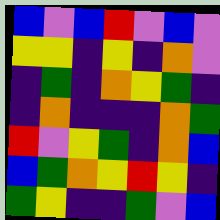[["blue", "violet", "blue", "red", "violet", "blue", "violet"], ["yellow", "yellow", "indigo", "yellow", "indigo", "orange", "violet"], ["indigo", "green", "indigo", "orange", "yellow", "green", "indigo"], ["indigo", "orange", "indigo", "indigo", "indigo", "orange", "green"], ["red", "violet", "yellow", "green", "indigo", "orange", "blue"], ["blue", "green", "orange", "yellow", "red", "yellow", "indigo"], ["green", "yellow", "indigo", "indigo", "green", "violet", "blue"]]